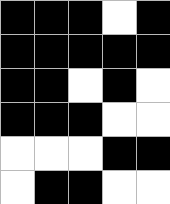[["black", "black", "black", "white", "black"], ["black", "black", "black", "black", "black"], ["black", "black", "white", "black", "white"], ["black", "black", "black", "white", "white"], ["white", "white", "white", "black", "black"], ["white", "black", "black", "white", "white"]]